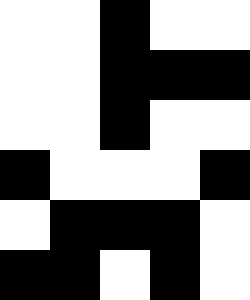[["white", "white", "black", "white", "white"], ["white", "white", "black", "black", "black"], ["white", "white", "black", "white", "white"], ["black", "white", "white", "white", "black"], ["white", "black", "black", "black", "white"], ["black", "black", "white", "black", "white"]]